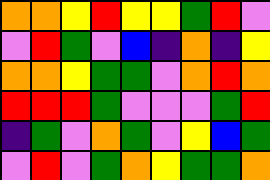[["orange", "orange", "yellow", "red", "yellow", "yellow", "green", "red", "violet"], ["violet", "red", "green", "violet", "blue", "indigo", "orange", "indigo", "yellow"], ["orange", "orange", "yellow", "green", "green", "violet", "orange", "red", "orange"], ["red", "red", "red", "green", "violet", "violet", "violet", "green", "red"], ["indigo", "green", "violet", "orange", "green", "violet", "yellow", "blue", "green"], ["violet", "red", "violet", "green", "orange", "yellow", "green", "green", "orange"]]